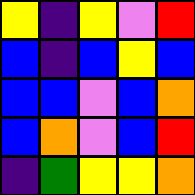[["yellow", "indigo", "yellow", "violet", "red"], ["blue", "indigo", "blue", "yellow", "blue"], ["blue", "blue", "violet", "blue", "orange"], ["blue", "orange", "violet", "blue", "red"], ["indigo", "green", "yellow", "yellow", "orange"]]